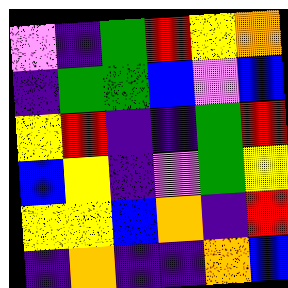[["violet", "indigo", "green", "red", "yellow", "orange"], ["indigo", "green", "green", "blue", "violet", "blue"], ["yellow", "red", "indigo", "indigo", "green", "red"], ["blue", "yellow", "indigo", "violet", "green", "yellow"], ["yellow", "yellow", "blue", "orange", "indigo", "red"], ["indigo", "orange", "indigo", "indigo", "orange", "blue"]]